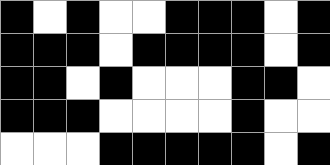[["black", "white", "black", "white", "white", "black", "black", "black", "white", "black"], ["black", "black", "black", "white", "black", "black", "black", "black", "white", "black"], ["black", "black", "white", "black", "white", "white", "white", "black", "black", "white"], ["black", "black", "black", "white", "white", "white", "white", "black", "white", "white"], ["white", "white", "white", "black", "black", "black", "black", "black", "white", "black"]]